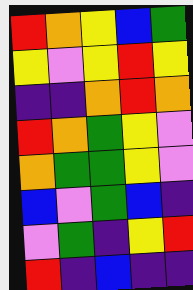[["red", "orange", "yellow", "blue", "green"], ["yellow", "violet", "yellow", "red", "yellow"], ["indigo", "indigo", "orange", "red", "orange"], ["red", "orange", "green", "yellow", "violet"], ["orange", "green", "green", "yellow", "violet"], ["blue", "violet", "green", "blue", "indigo"], ["violet", "green", "indigo", "yellow", "red"], ["red", "indigo", "blue", "indigo", "indigo"]]